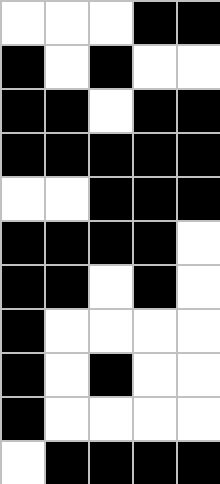[["white", "white", "white", "black", "black"], ["black", "white", "black", "white", "white"], ["black", "black", "white", "black", "black"], ["black", "black", "black", "black", "black"], ["white", "white", "black", "black", "black"], ["black", "black", "black", "black", "white"], ["black", "black", "white", "black", "white"], ["black", "white", "white", "white", "white"], ["black", "white", "black", "white", "white"], ["black", "white", "white", "white", "white"], ["white", "black", "black", "black", "black"]]